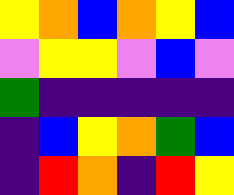[["yellow", "orange", "blue", "orange", "yellow", "blue"], ["violet", "yellow", "yellow", "violet", "blue", "violet"], ["green", "indigo", "indigo", "indigo", "indigo", "indigo"], ["indigo", "blue", "yellow", "orange", "green", "blue"], ["indigo", "red", "orange", "indigo", "red", "yellow"]]